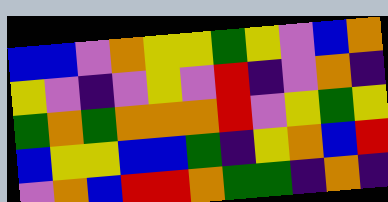[["blue", "blue", "violet", "orange", "yellow", "yellow", "green", "yellow", "violet", "blue", "orange"], ["yellow", "violet", "indigo", "violet", "yellow", "violet", "red", "indigo", "violet", "orange", "indigo"], ["green", "orange", "green", "orange", "orange", "orange", "red", "violet", "yellow", "green", "yellow"], ["blue", "yellow", "yellow", "blue", "blue", "green", "indigo", "yellow", "orange", "blue", "red"], ["violet", "orange", "blue", "red", "red", "orange", "green", "green", "indigo", "orange", "indigo"]]